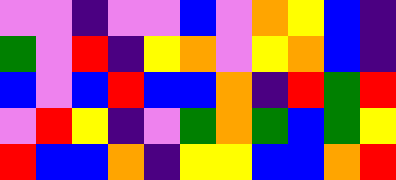[["violet", "violet", "indigo", "violet", "violet", "blue", "violet", "orange", "yellow", "blue", "indigo"], ["green", "violet", "red", "indigo", "yellow", "orange", "violet", "yellow", "orange", "blue", "indigo"], ["blue", "violet", "blue", "red", "blue", "blue", "orange", "indigo", "red", "green", "red"], ["violet", "red", "yellow", "indigo", "violet", "green", "orange", "green", "blue", "green", "yellow"], ["red", "blue", "blue", "orange", "indigo", "yellow", "yellow", "blue", "blue", "orange", "red"]]